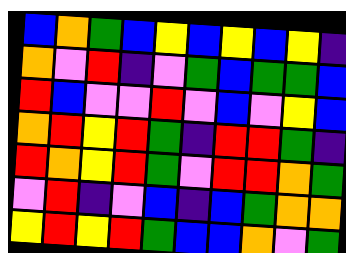[["blue", "orange", "green", "blue", "yellow", "blue", "yellow", "blue", "yellow", "indigo"], ["orange", "violet", "red", "indigo", "violet", "green", "blue", "green", "green", "blue"], ["red", "blue", "violet", "violet", "red", "violet", "blue", "violet", "yellow", "blue"], ["orange", "red", "yellow", "red", "green", "indigo", "red", "red", "green", "indigo"], ["red", "orange", "yellow", "red", "green", "violet", "red", "red", "orange", "green"], ["violet", "red", "indigo", "violet", "blue", "indigo", "blue", "green", "orange", "orange"], ["yellow", "red", "yellow", "red", "green", "blue", "blue", "orange", "violet", "green"]]